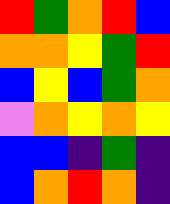[["red", "green", "orange", "red", "blue"], ["orange", "orange", "yellow", "green", "red"], ["blue", "yellow", "blue", "green", "orange"], ["violet", "orange", "yellow", "orange", "yellow"], ["blue", "blue", "indigo", "green", "indigo"], ["blue", "orange", "red", "orange", "indigo"]]